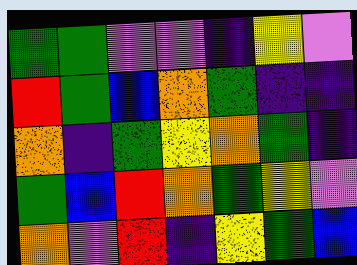[["green", "green", "violet", "violet", "indigo", "yellow", "violet"], ["red", "green", "blue", "orange", "green", "indigo", "indigo"], ["orange", "indigo", "green", "yellow", "orange", "green", "indigo"], ["green", "blue", "red", "orange", "green", "yellow", "violet"], ["orange", "violet", "red", "indigo", "yellow", "green", "blue"]]